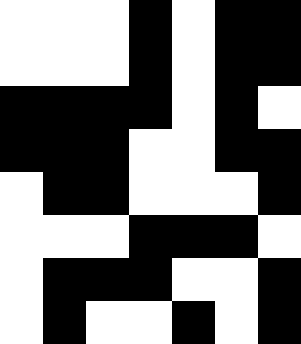[["white", "white", "white", "black", "white", "black", "black"], ["white", "white", "white", "black", "white", "black", "black"], ["black", "black", "black", "black", "white", "black", "white"], ["black", "black", "black", "white", "white", "black", "black"], ["white", "black", "black", "white", "white", "white", "black"], ["white", "white", "white", "black", "black", "black", "white"], ["white", "black", "black", "black", "white", "white", "black"], ["white", "black", "white", "white", "black", "white", "black"]]